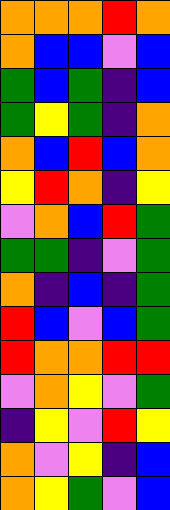[["orange", "orange", "orange", "red", "orange"], ["orange", "blue", "blue", "violet", "blue"], ["green", "blue", "green", "indigo", "blue"], ["green", "yellow", "green", "indigo", "orange"], ["orange", "blue", "red", "blue", "orange"], ["yellow", "red", "orange", "indigo", "yellow"], ["violet", "orange", "blue", "red", "green"], ["green", "green", "indigo", "violet", "green"], ["orange", "indigo", "blue", "indigo", "green"], ["red", "blue", "violet", "blue", "green"], ["red", "orange", "orange", "red", "red"], ["violet", "orange", "yellow", "violet", "green"], ["indigo", "yellow", "violet", "red", "yellow"], ["orange", "violet", "yellow", "indigo", "blue"], ["orange", "yellow", "green", "violet", "blue"]]